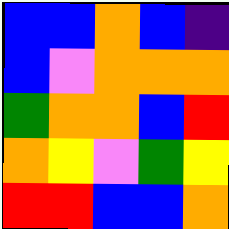[["blue", "blue", "orange", "blue", "indigo"], ["blue", "violet", "orange", "orange", "orange"], ["green", "orange", "orange", "blue", "red"], ["orange", "yellow", "violet", "green", "yellow"], ["red", "red", "blue", "blue", "orange"]]